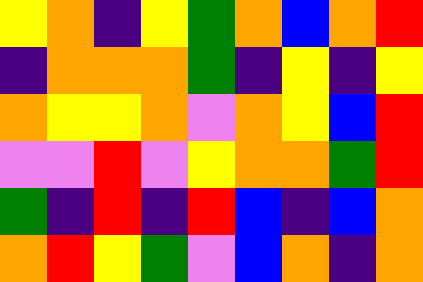[["yellow", "orange", "indigo", "yellow", "green", "orange", "blue", "orange", "red"], ["indigo", "orange", "orange", "orange", "green", "indigo", "yellow", "indigo", "yellow"], ["orange", "yellow", "yellow", "orange", "violet", "orange", "yellow", "blue", "red"], ["violet", "violet", "red", "violet", "yellow", "orange", "orange", "green", "red"], ["green", "indigo", "red", "indigo", "red", "blue", "indigo", "blue", "orange"], ["orange", "red", "yellow", "green", "violet", "blue", "orange", "indigo", "orange"]]